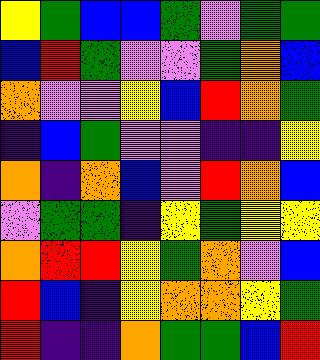[["yellow", "green", "blue", "blue", "green", "violet", "green", "green"], ["blue", "red", "green", "violet", "violet", "green", "orange", "blue"], ["orange", "violet", "violet", "yellow", "blue", "red", "orange", "green"], ["indigo", "blue", "green", "violet", "violet", "indigo", "indigo", "yellow"], ["orange", "indigo", "orange", "blue", "violet", "red", "orange", "blue"], ["violet", "green", "green", "indigo", "yellow", "green", "yellow", "yellow"], ["orange", "red", "red", "yellow", "green", "orange", "violet", "blue"], ["red", "blue", "indigo", "yellow", "orange", "orange", "yellow", "green"], ["red", "indigo", "indigo", "orange", "green", "green", "blue", "red"]]